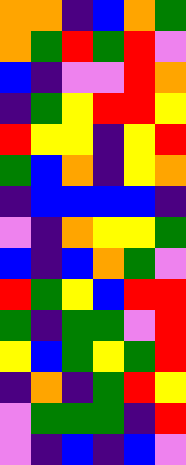[["orange", "orange", "indigo", "blue", "orange", "green"], ["orange", "green", "red", "green", "red", "violet"], ["blue", "indigo", "violet", "violet", "red", "orange"], ["indigo", "green", "yellow", "red", "red", "yellow"], ["red", "yellow", "yellow", "indigo", "yellow", "red"], ["green", "blue", "orange", "indigo", "yellow", "orange"], ["indigo", "blue", "blue", "blue", "blue", "indigo"], ["violet", "indigo", "orange", "yellow", "yellow", "green"], ["blue", "indigo", "blue", "orange", "green", "violet"], ["red", "green", "yellow", "blue", "red", "red"], ["green", "indigo", "green", "green", "violet", "red"], ["yellow", "blue", "green", "yellow", "green", "red"], ["indigo", "orange", "indigo", "green", "red", "yellow"], ["violet", "green", "green", "green", "indigo", "red"], ["violet", "indigo", "blue", "indigo", "blue", "violet"]]